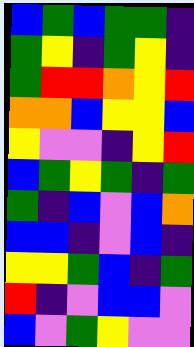[["blue", "green", "blue", "green", "green", "indigo"], ["green", "yellow", "indigo", "green", "yellow", "indigo"], ["green", "red", "red", "orange", "yellow", "red"], ["orange", "orange", "blue", "yellow", "yellow", "blue"], ["yellow", "violet", "violet", "indigo", "yellow", "red"], ["blue", "green", "yellow", "green", "indigo", "green"], ["green", "indigo", "blue", "violet", "blue", "orange"], ["blue", "blue", "indigo", "violet", "blue", "indigo"], ["yellow", "yellow", "green", "blue", "indigo", "green"], ["red", "indigo", "violet", "blue", "blue", "violet"], ["blue", "violet", "green", "yellow", "violet", "violet"]]